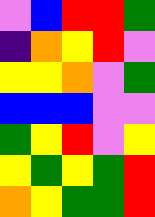[["violet", "blue", "red", "red", "green"], ["indigo", "orange", "yellow", "red", "violet"], ["yellow", "yellow", "orange", "violet", "green"], ["blue", "blue", "blue", "violet", "violet"], ["green", "yellow", "red", "violet", "yellow"], ["yellow", "green", "yellow", "green", "red"], ["orange", "yellow", "green", "green", "red"]]